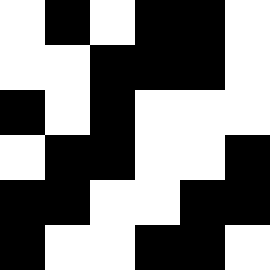[["white", "black", "white", "black", "black", "white"], ["white", "white", "black", "black", "black", "white"], ["black", "white", "black", "white", "white", "white"], ["white", "black", "black", "white", "white", "black"], ["black", "black", "white", "white", "black", "black"], ["black", "white", "white", "black", "black", "white"]]